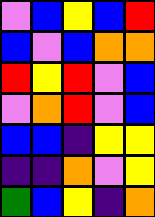[["violet", "blue", "yellow", "blue", "red"], ["blue", "violet", "blue", "orange", "orange"], ["red", "yellow", "red", "violet", "blue"], ["violet", "orange", "red", "violet", "blue"], ["blue", "blue", "indigo", "yellow", "yellow"], ["indigo", "indigo", "orange", "violet", "yellow"], ["green", "blue", "yellow", "indigo", "orange"]]